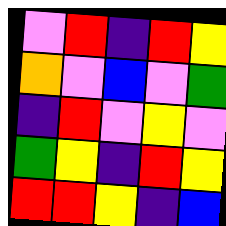[["violet", "red", "indigo", "red", "yellow"], ["orange", "violet", "blue", "violet", "green"], ["indigo", "red", "violet", "yellow", "violet"], ["green", "yellow", "indigo", "red", "yellow"], ["red", "red", "yellow", "indigo", "blue"]]